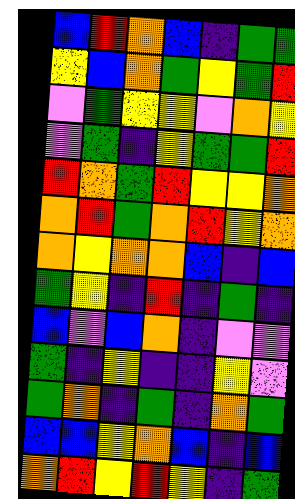[["blue", "red", "orange", "blue", "indigo", "green", "green"], ["yellow", "blue", "orange", "green", "yellow", "green", "red"], ["violet", "green", "yellow", "yellow", "violet", "orange", "yellow"], ["violet", "green", "indigo", "yellow", "green", "green", "red"], ["red", "orange", "green", "red", "yellow", "yellow", "orange"], ["orange", "red", "green", "orange", "red", "yellow", "orange"], ["orange", "yellow", "orange", "orange", "blue", "indigo", "blue"], ["green", "yellow", "indigo", "red", "indigo", "green", "indigo"], ["blue", "violet", "blue", "orange", "indigo", "violet", "violet"], ["green", "indigo", "yellow", "indigo", "indigo", "yellow", "violet"], ["green", "orange", "indigo", "green", "indigo", "orange", "green"], ["blue", "blue", "yellow", "orange", "blue", "indigo", "blue"], ["orange", "red", "yellow", "red", "yellow", "indigo", "green"]]